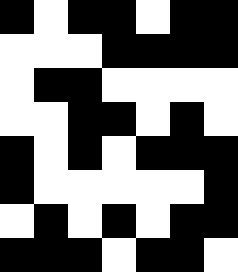[["black", "white", "black", "black", "white", "black", "black"], ["white", "white", "white", "black", "black", "black", "black"], ["white", "black", "black", "white", "white", "white", "white"], ["white", "white", "black", "black", "white", "black", "white"], ["black", "white", "black", "white", "black", "black", "black"], ["black", "white", "white", "white", "white", "white", "black"], ["white", "black", "white", "black", "white", "black", "black"], ["black", "black", "black", "white", "black", "black", "white"]]